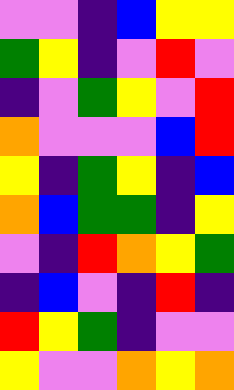[["violet", "violet", "indigo", "blue", "yellow", "yellow"], ["green", "yellow", "indigo", "violet", "red", "violet"], ["indigo", "violet", "green", "yellow", "violet", "red"], ["orange", "violet", "violet", "violet", "blue", "red"], ["yellow", "indigo", "green", "yellow", "indigo", "blue"], ["orange", "blue", "green", "green", "indigo", "yellow"], ["violet", "indigo", "red", "orange", "yellow", "green"], ["indigo", "blue", "violet", "indigo", "red", "indigo"], ["red", "yellow", "green", "indigo", "violet", "violet"], ["yellow", "violet", "violet", "orange", "yellow", "orange"]]